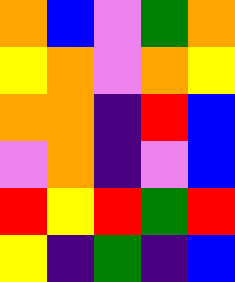[["orange", "blue", "violet", "green", "orange"], ["yellow", "orange", "violet", "orange", "yellow"], ["orange", "orange", "indigo", "red", "blue"], ["violet", "orange", "indigo", "violet", "blue"], ["red", "yellow", "red", "green", "red"], ["yellow", "indigo", "green", "indigo", "blue"]]